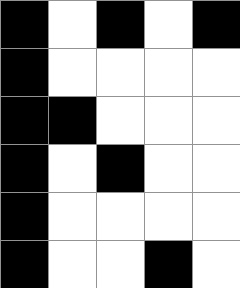[["black", "white", "black", "white", "black"], ["black", "white", "white", "white", "white"], ["black", "black", "white", "white", "white"], ["black", "white", "black", "white", "white"], ["black", "white", "white", "white", "white"], ["black", "white", "white", "black", "white"]]